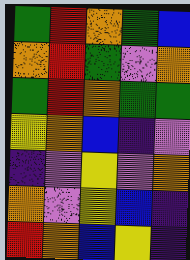[["green", "red", "orange", "green", "blue"], ["orange", "red", "green", "violet", "orange"], ["green", "red", "orange", "green", "green"], ["yellow", "orange", "blue", "indigo", "violet"], ["indigo", "violet", "yellow", "violet", "orange"], ["orange", "violet", "yellow", "blue", "indigo"], ["red", "orange", "blue", "yellow", "indigo"]]